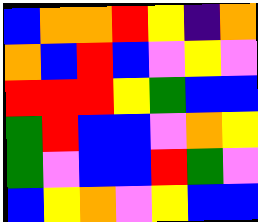[["blue", "orange", "orange", "red", "yellow", "indigo", "orange"], ["orange", "blue", "red", "blue", "violet", "yellow", "violet"], ["red", "red", "red", "yellow", "green", "blue", "blue"], ["green", "red", "blue", "blue", "violet", "orange", "yellow"], ["green", "violet", "blue", "blue", "red", "green", "violet"], ["blue", "yellow", "orange", "violet", "yellow", "blue", "blue"]]